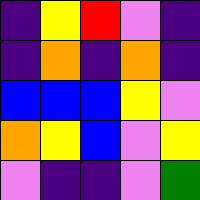[["indigo", "yellow", "red", "violet", "indigo"], ["indigo", "orange", "indigo", "orange", "indigo"], ["blue", "blue", "blue", "yellow", "violet"], ["orange", "yellow", "blue", "violet", "yellow"], ["violet", "indigo", "indigo", "violet", "green"]]